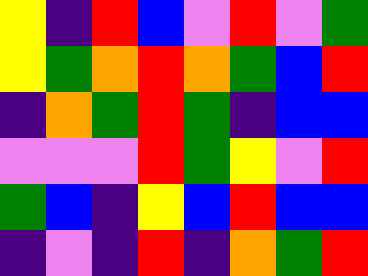[["yellow", "indigo", "red", "blue", "violet", "red", "violet", "green"], ["yellow", "green", "orange", "red", "orange", "green", "blue", "red"], ["indigo", "orange", "green", "red", "green", "indigo", "blue", "blue"], ["violet", "violet", "violet", "red", "green", "yellow", "violet", "red"], ["green", "blue", "indigo", "yellow", "blue", "red", "blue", "blue"], ["indigo", "violet", "indigo", "red", "indigo", "orange", "green", "red"]]